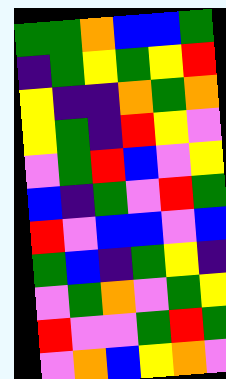[["green", "green", "orange", "blue", "blue", "green"], ["indigo", "green", "yellow", "green", "yellow", "red"], ["yellow", "indigo", "indigo", "orange", "green", "orange"], ["yellow", "green", "indigo", "red", "yellow", "violet"], ["violet", "green", "red", "blue", "violet", "yellow"], ["blue", "indigo", "green", "violet", "red", "green"], ["red", "violet", "blue", "blue", "violet", "blue"], ["green", "blue", "indigo", "green", "yellow", "indigo"], ["violet", "green", "orange", "violet", "green", "yellow"], ["red", "violet", "violet", "green", "red", "green"], ["violet", "orange", "blue", "yellow", "orange", "violet"]]